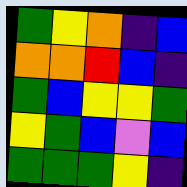[["green", "yellow", "orange", "indigo", "blue"], ["orange", "orange", "red", "blue", "indigo"], ["green", "blue", "yellow", "yellow", "green"], ["yellow", "green", "blue", "violet", "blue"], ["green", "green", "green", "yellow", "indigo"]]